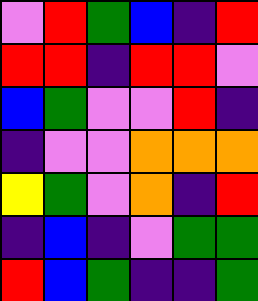[["violet", "red", "green", "blue", "indigo", "red"], ["red", "red", "indigo", "red", "red", "violet"], ["blue", "green", "violet", "violet", "red", "indigo"], ["indigo", "violet", "violet", "orange", "orange", "orange"], ["yellow", "green", "violet", "orange", "indigo", "red"], ["indigo", "blue", "indigo", "violet", "green", "green"], ["red", "blue", "green", "indigo", "indigo", "green"]]